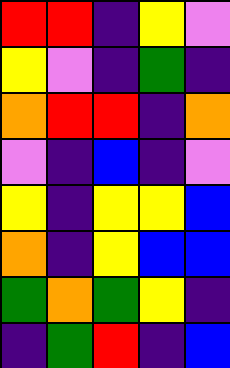[["red", "red", "indigo", "yellow", "violet"], ["yellow", "violet", "indigo", "green", "indigo"], ["orange", "red", "red", "indigo", "orange"], ["violet", "indigo", "blue", "indigo", "violet"], ["yellow", "indigo", "yellow", "yellow", "blue"], ["orange", "indigo", "yellow", "blue", "blue"], ["green", "orange", "green", "yellow", "indigo"], ["indigo", "green", "red", "indigo", "blue"]]